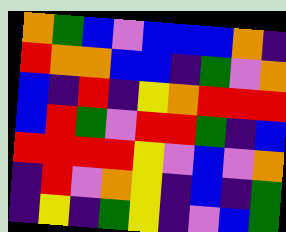[["orange", "green", "blue", "violet", "blue", "blue", "blue", "orange", "indigo"], ["red", "orange", "orange", "blue", "blue", "indigo", "green", "violet", "orange"], ["blue", "indigo", "red", "indigo", "yellow", "orange", "red", "red", "red"], ["blue", "red", "green", "violet", "red", "red", "green", "indigo", "blue"], ["red", "red", "red", "red", "yellow", "violet", "blue", "violet", "orange"], ["indigo", "red", "violet", "orange", "yellow", "indigo", "blue", "indigo", "green"], ["indigo", "yellow", "indigo", "green", "yellow", "indigo", "violet", "blue", "green"]]